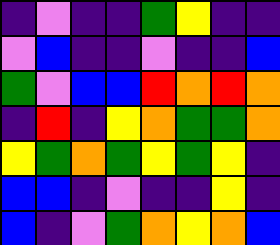[["indigo", "violet", "indigo", "indigo", "green", "yellow", "indigo", "indigo"], ["violet", "blue", "indigo", "indigo", "violet", "indigo", "indigo", "blue"], ["green", "violet", "blue", "blue", "red", "orange", "red", "orange"], ["indigo", "red", "indigo", "yellow", "orange", "green", "green", "orange"], ["yellow", "green", "orange", "green", "yellow", "green", "yellow", "indigo"], ["blue", "blue", "indigo", "violet", "indigo", "indigo", "yellow", "indigo"], ["blue", "indigo", "violet", "green", "orange", "yellow", "orange", "blue"]]